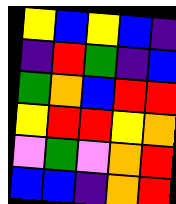[["yellow", "blue", "yellow", "blue", "indigo"], ["indigo", "red", "green", "indigo", "blue"], ["green", "orange", "blue", "red", "red"], ["yellow", "red", "red", "yellow", "orange"], ["violet", "green", "violet", "orange", "red"], ["blue", "blue", "indigo", "orange", "red"]]